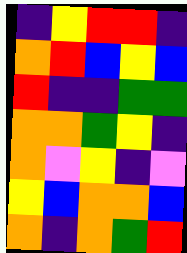[["indigo", "yellow", "red", "red", "indigo"], ["orange", "red", "blue", "yellow", "blue"], ["red", "indigo", "indigo", "green", "green"], ["orange", "orange", "green", "yellow", "indigo"], ["orange", "violet", "yellow", "indigo", "violet"], ["yellow", "blue", "orange", "orange", "blue"], ["orange", "indigo", "orange", "green", "red"]]